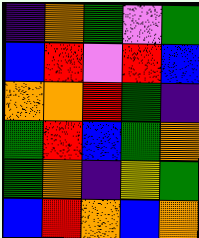[["indigo", "orange", "green", "violet", "green"], ["blue", "red", "violet", "red", "blue"], ["orange", "orange", "red", "green", "indigo"], ["green", "red", "blue", "green", "orange"], ["green", "orange", "indigo", "yellow", "green"], ["blue", "red", "orange", "blue", "orange"]]